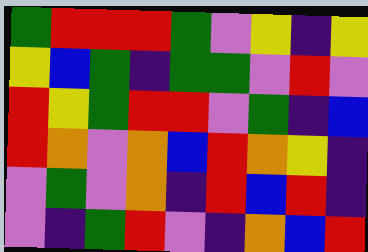[["green", "red", "red", "red", "green", "violet", "yellow", "indigo", "yellow"], ["yellow", "blue", "green", "indigo", "green", "green", "violet", "red", "violet"], ["red", "yellow", "green", "red", "red", "violet", "green", "indigo", "blue"], ["red", "orange", "violet", "orange", "blue", "red", "orange", "yellow", "indigo"], ["violet", "green", "violet", "orange", "indigo", "red", "blue", "red", "indigo"], ["violet", "indigo", "green", "red", "violet", "indigo", "orange", "blue", "red"]]